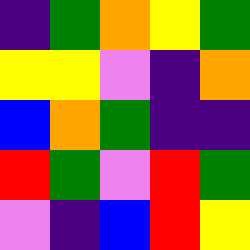[["indigo", "green", "orange", "yellow", "green"], ["yellow", "yellow", "violet", "indigo", "orange"], ["blue", "orange", "green", "indigo", "indigo"], ["red", "green", "violet", "red", "green"], ["violet", "indigo", "blue", "red", "yellow"]]